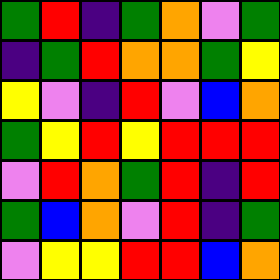[["green", "red", "indigo", "green", "orange", "violet", "green"], ["indigo", "green", "red", "orange", "orange", "green", "yellow"], ["yellow", "violet", "indigo", "red", "violet", "blue", "orange"], ["green", "yellow", "red", "yellow", "red", "red", "red"], ["violet", "red", "orange", "green", "red", "indigo", "red"], ["green", "blue", "orange", "violet", "red", "indigo", "green"], ["violet", "yellow", "yellow", "red", "red", "blue", "orange"]]